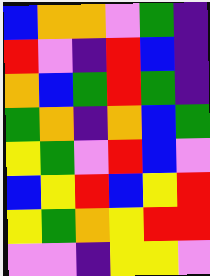[["blue", "orange", "orange", "violet", "green", "indigo"], ["red", "violet", "indigo", "red", "blue", "indigo"], ["orange", "blue", "green", "red", "green", "indigo"], ["green", "orange", "indigo", "orange", "blue", "green"], ["yellow", "green", "violet", "red", "blue", "violet"], ["blue", "yellow", "red", "blue", "yellow", "red"], ["yellow", "green", "orange", "yellow", "red", "red"], ["violet", "violet", "indigo", "yellow", "yellow", "violet"]]